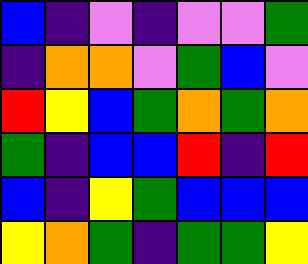[["blue", "indigo", "violet", "indigo", "violet", "violet", "green"], ["indigo", "orange", "orange", "violet", "green", "blue", "violet"], ["red", "yellow", "blue", "green", "orange", "green", "orange"], ["green", "indigo", "blue", "blue", "red", "indigo", "red"], ["blue", "indigo", "yellow", "green", "blue", "blue", "blue"], ["yellow", "orange", "green", "indigo", "green", "green", "yellow"]]